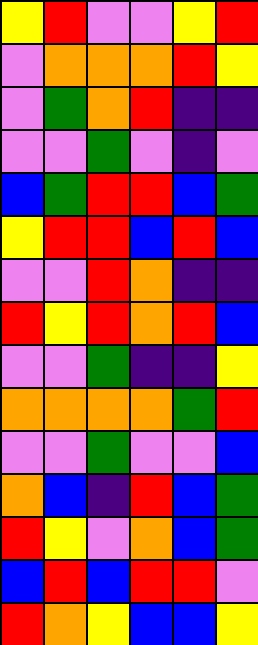[["yellow", "red", "violet", "violet", "yellow", "red"], ["violet", "orange", "orange", "orange", "red", "yellow"], ["violet", "green", "orange", "red", "indigo", "indigo"], ["violet", "violet", "green", "violet", "indigo", "violet"], ["blue", "green", "red", "red", "blue", "green"], ["yellow", "red", "red", "blue", "red", "blue"], ["violet", "violet", "red", "orange", "indigo", "indigo"], ["red", "yellow", "red", "orange", "red", "blue"], ["violet", "violet", "green", "indigo", "indigo", "yellow"], ["orange", "orange", "orange", "orange", "green", "red"], ["violet", "violet", "green", "violet", "violet", "blue"], ["orange", "blue", "indigo", "red", "blue", "green"], ["red", "yellow", "violet", "orange", "blue", "green"], ["blue", "red", "blue", "red", "red", "violet"], ["red", "orange", "yellow", "blue", "blue", "yellow"]]